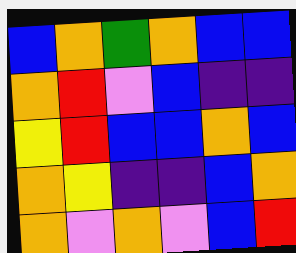[["blue", "orange", "green", "orange", "blue", "blue"], ["orange", "red", "violet", "blue", "indigo", "indigo"], ["yellow", "red", "blue", "blue", "orange", "blue"], ["orange", "yellow", "indigo", "indigo", "blue", "orange"], ["orange", "violet", "orange", "violet", "blue", "red"]]